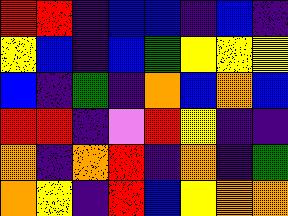[["red", "red", "indigo", "blue", "blue", "indigo", "blue", "indigo"], ["yellow", "blue", "indigo", "blue", "green", "yellow", "yellow", "yellow"], ["blue", "indigo", "green", "indigo", "orange", "blue", "orange", "blue"], ["red", "red", "indigo", "violet", "red", "yellow", "indigo", "indigo"], ["orange", "indigo", "orange", "red", "indigo", "orange", "indigo", "green"], ["orange", "yellow", "indigo", "red", "blue", "yellow", "orange", "orange"]]